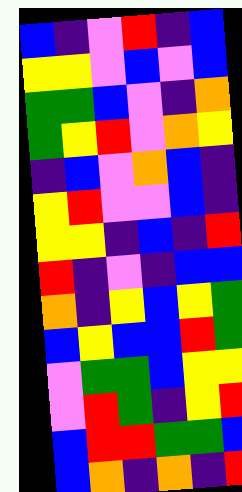[["blue", "indigo", "violet", "red", "indigo", "blue"], ["yellow", "yellow", "violet", "blue", "violet", "blue"], ["green", "green", "blue", "violet", "indigo", "orange"], ["green", "yellow", "red", "violet", "orange", "yellow"], ["indigo", "blue", "violet", "orange", "blue", "indigo"], ["yellow", "red", "violet", "violet", "blue", "indigo"], ["yellow", "yellow", "indigo", "blue", "indigo", "red"], ["red", "indigo", "violet", "indigo", "blue", "blue"], ["orange", "indigo", "yellow", "blue", "yellow", "green"], ["blue", "yellow", "blue", "blue", "red", "green"], ["violet", "green", "green", "blue", "yellow", "yellow"], ["violet", "red", "green", "indigo", "yellow", "red"], ["blue", "red", "red", "green", "green", "blue"], ["blue", "orange", "indigo", "orange", "indigo", "red"]]